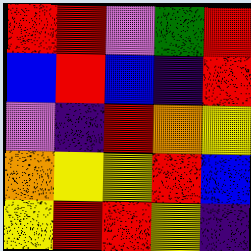[["red", "red", "violet", "green", "red"], ["blue", "red", "blue", "indigo", "red"], ["violet", "indigo", "red", "orange", "yellow"], ["orange", "yellow", "yellow", "red", "blue"], ["yellow", "red", "red", "yellow", "indigo"]]